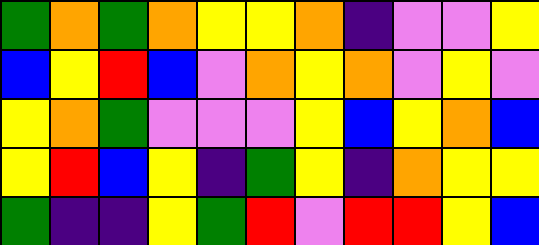[["green", "orange", "green", "orange", "yellow", "yellow", "orange", "indigo", "violet", "violet", "yellow"], ["blue", "yellow", "red", "blue", "violet", "orange", "yellow", "orange", "violet", "yellow", "violet"], ["yellow", "orange", "green", "violet", "violet", "violet", "yellow", "blue", "yellow", "orange", "blue"], ["yellow", "red", "blue", "yellow", "indigo", "green", "yellow", "indigo", "orange", "yellow", "yellow"], ["green", "indigo", "indigo", "yellow", "green", "red", "violet", "red", "red", "yellow", "blue"]]